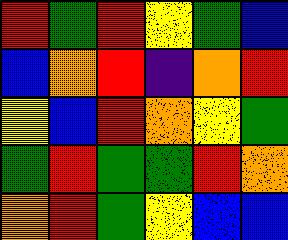[["red", "green", "red", "yellow", "green", "blue"], ["blue", "orange", "red", "indigo", "orange", "red"], ["yellow", "blue", "red", "orange", "yellow", "green"], ["green", "red", "green", "green", "red", "orange"], ["orange", "red", "green", "yellow", "blue", "blue"]]